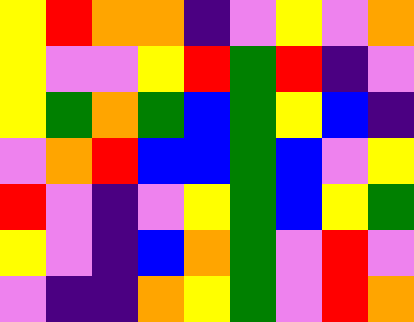[["yellow", "red", "orange", "orange", "indigo", "violet", "yellow", "violet", "orange"], ["yellow", "violet", "violet", "yellow", "red", "green", "red", "indigo", "violet"], ["yellow", "green", "orange", "green", "blue", "green", "yellow", "blue", "indigo"], ["violet", "orange", "red", "blue", "blue", "green", "blue", "violet", "yellow"], ["red", "violet", "indigo", "violet", "yellow", "green", "blue", "yellow", "green"], ["yellow", "violet", "indigo", "blue", "orange", "green", "violet", "red", "violet"], ["violet", "indigo", "indigo", "orange", "yellow", "green", "violet", "red", "orange"]]